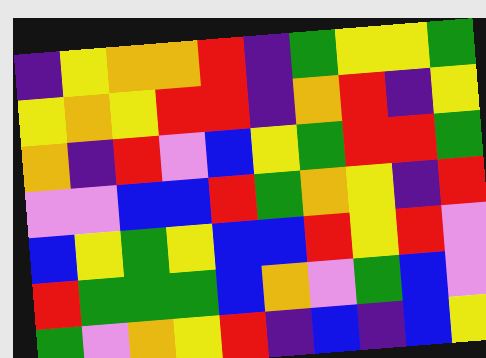[["indigo", "yellow", "orange", "orange", "red", "indigo", "green", "yellow", "yellow", "green"], ["yellow", "orange", "yellow", "red", "red", "indigo", "orange", "red", "indigo", "yellow"], ["orange", "indigo", "red", "violet", "blue", "yellow", "green", "red", "red", "green"], ["violet", "violet", "blue", "blue", "red", "green", "orange", "yellow", "indigo", "red"], ["blue", "yellow", "green", "yellow", "blue", "blue", "red", "yellow", "red", "violet"], ["red", "green", "green", "green", "blue", "orange", "violet", "green", "blue", "violet"], ["green", "violet", "orange", "yellow", "red", "indigo", "blue", "indigo", "blue", "yellow"]]